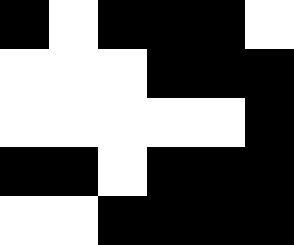[["black", "white", "black", "black", "black", "white"], ["white", "white", "white", "black", "black", "black"], ["white", "white", "white", "white", "white", "black"], ["black", "black", "white", "black", "black", "black"], ["white", "white", "black", "black", "black", "black"]]